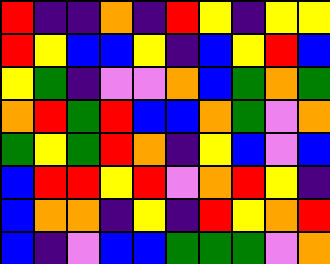[["red", "indigo", "indigo", "orange", "indigo", "red", "yellow", "indigo", "yellow", "yellow"], ["red", "yellow", "blue", "blue", "yellow", "indigo", "blue", "yellow", "red", "blue"], ["yellow", "green", "indigo", "violet", "violet", "orange", "blue", "green", "orange", "green"], ["orange", "red", "green", "red", "blue", "blue", "orange", "green", "violet", "orange"], ["green", "yellow", "green", "red", "orange", "indigo", "yellow", "blue", "violet", "blue"], ["blue", "red", "red", "yellow", "red", "violet", "orange", "red", "yellow", "indigo"], ["blue", "orange", "orange", "indigo", "yellow", "indigo", "red", "yellow", "orange", "red"], ["blue", "indigo", "violet", "blue", "blue", "green", "green", "green", "violet", "orange"]]